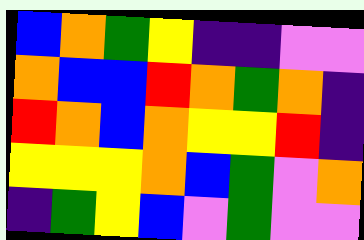[["blue", "orange", "green", "yellow", "indigo", "indigo", "violet", "violet"], ["orange", "blue", "blue", "red", "orange", "green", "orange", "indigo"], ["red", "orange", "blue", "orange", "yellow", "yellow", "red", "indigo"], ["yellow", "yellow", "yellow", "orange", "blue", "green", "violet", "orange"], ["indigo", "green", "yellow", "blue", "violet", "green", "violet", "violet"]]